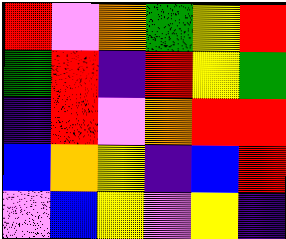[["red", "violet", "orange", "green", "yellow", "red"], ["green", "red", "indigo", "red", "yellow", "green"], ["indigo", "red", "violet", "orange", "red", "red"], ["blue", "orange", "yellow", "indigo", "blue", "red"], ["violet", "blue", "yellow", "violet", "yellow", "indigo"]]